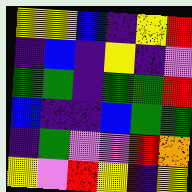[["yellow", "yellow", "blue", "indigo", "yellow", "red"], ["indigo", "blue", "indigo", "yellow", "indigo", "violet"], ["green", "green", "indigo", "green", "green", "red"], ["blue", "indigo", "indigo", "blue", "green", "green"], ["indigo", "green", "violet", "violet", "red", "orange"], ["yellow", "violet", "red", "yellow", "indigo", "yellow"]]